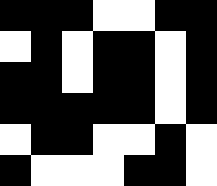[["black", "black", "black", "white", "white", "black", "black"], ["white", "black", "white", "black", "black", "white", "black"], ["black", "black", "white", "black", "black", "white", "black"], ["black", "black", "black", "black", "black", "white", "black"], ["white", "black", "black", "white", "white", "black", "white"], ["black", "white", "white", "white", "black", "black", "white"]]